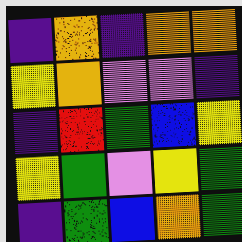[["indigo", "orange", "indigo", "orange", "orange"], ["yellow", "orange", "violet", "violet", "indigo"], ["indigo", "red", "green", "blue", "yellow"], ["yellow", "green", "violet", "yellow", "green"], ["indigo", "green", "blue", "orange", "green"]]